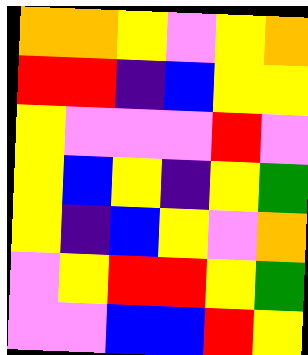[["orange", "orange", "yellow", "violet", "yellow", "orange"], ["red", "red", "indigo", "blue", "yellow", "yellow"], ["yellow", "violet", "violet", "violet", "red", "violet"], ["yellow", "blue", "yellow", "indigo", "yellow", "green"], ["yellow", "indigo", "blue", "yellow", "violet", "orange"], ["violet", "yellow", "red", "red", "yellow", "green"], ["violet", "violet", "blue", "blue", "red", "yellow"]]